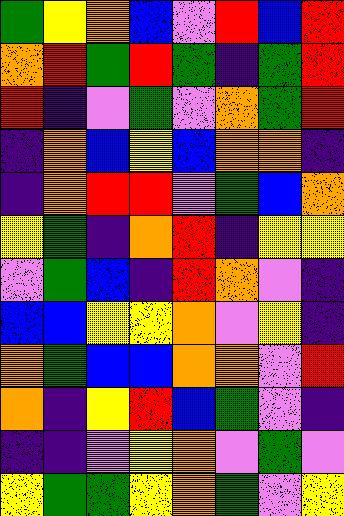[["green", "yellow", "orange", "blue", "violet", "red", "blue", "red"], ["orange", "red", "green", "red", "green", "indigo", "green", "red"], ["red", "indigo", "violet", "green", "violet", "orange", "green", "red"], ["indigo", "orange", "blue", "yellow", "blue", "orange", "orange", "indigo"], ["indigo", "orange", "red", "red", "violet", "green", "blue", "orange"], ["yellow", "green", "indigo", "orange", "red", "indigo", "yellow", "yellow"], ["violet", "green", "blue", "indigo", "red", "orange", "violet", "indigo"], ["blue", "blue", "yellow", "yellow", "orange", "violet", "yellow", "indigo"], ["orange", "green", "blue", "blue", "orange", "orange", "violet", "red"], ["orange", "indigo", "yellow", "red", "blue", "green", "violet", "indigo"], ["indigo", "indigo", "violet", "yellow", "orange", "violet", "green", "violet"], ["yellow", "green", "green", "yellow", "orange", "green", "violet", "yellow"]]